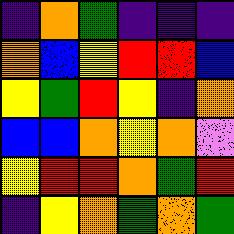[["indigo", "orange", "green", "indigo", "indigo", "indigo"], ["orange", "blue", "yellow", "red", "red", "blue"], ["yellow", "green", "red", "yellow", "indigo", "orange"], ["blue", "blue", "orange", "yellow", "orange", "violet"], ["yellow", "red", "red", "orange", "green", "red"], ["indigo", "yellow", "orange", "green", "orange", "green"]]